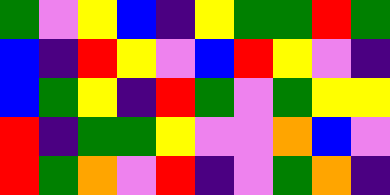[["green", "violet", "yellow", "blue", "indigo", "yellow", "green", "green", "red", "green"], ["blue", "indigo", "red", "yellow", "violet", "blue", "red", "yellow", "violet", "indigo"], ["blue", "green", "yellow", "indigo", "red", "green", "violet", "green", "yellow", "yellow"], ["red", "indigo", "green", "green", "yellow", "violet", "violet", "orange", "blue", "violet"], ["red", "green", "orange", "violet", "red", "indigo", "violet", "green", "orange", "indigo"]]